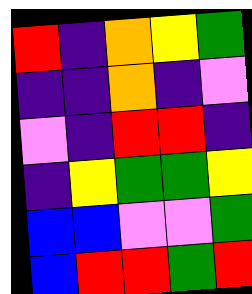[["red", "indigo", "orange", "yellow", "green"], ["indigo", "indigo", "orange", "indigo", "violet"], ["violet", "indigo", "red", "red", "indigo"], ["indigo", "yellow", "green", "green", "yellow"], ["blue", "blue", "violet", "violet", "green"], ["blue", "red", "red", "green", "red"]]